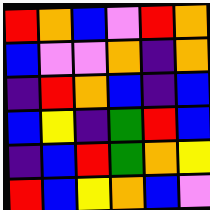[["red", "orange", "blue", "violet", "red", "orange"], ["blue", "violet", "violet", "orange", "indigo", "orange"], ["indigo", "red", "orange", "blue", "indigo", "blue"], ["blue", "yellow", "indigo", "green", "red", "blue"], ["indigo", "blue", "red", "green", "orange", "yellow"], ["red", "blue", "yellow", "orange", "blue", "violet"]]